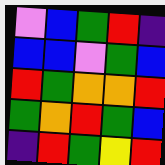[["violet", "blue", "green", "red", "indigo"], ["blue", "blue", "violet", "green", "blue"], ["red", "green", "orange", "orange", "red"], ["green", "orange", "red", "green", "blue"], ["indigo", "red", "green", "yellow", "red"]]